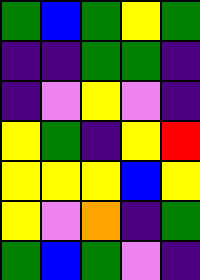[["green", "blue", "green", "yellow", "green"], ["indigo", "indigo", "green", "green", "indigo"], ["indigo", "violet", "yellow", "violet", "indigo"], ["yellow", "green", "indigo", "yellow", "red"], ["yellow", "yellow", "yellow", "blue", "yellow"], ["yellow", "violet", "orange", "indigo", "green"], ["green", "blue", "green", "violet", "indigo"]]